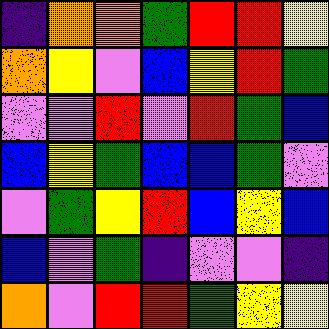[["indigo", "orange", "orange", "green", "red", "red", "yellow"], ["orange", "yellow", "violet", "blue", "yellow", "red", "green"], ["violet", "violet", "red", "violet", "red", "green", "blue"], ["blue", "yellow", "green", "blue", "blue", "green", "violet"], ["violet", "green", "yellow", "red", "blue", "yellow", "blue"], ["blue", "violet", "green", "indigo", "violet", "violet", "indigo"], ["orange", "violet", "red", "red", "green", "yellow", "yellow"]]